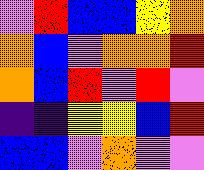[["violet", "red", "blue", "blue", "yellow", "orange"], ["orange", "blue", "violet", "orange", "orange", "red"], ["orange", "blue", "red", "violet", "red", "violet"], ["indigo", "indigo", "yellow", "yellow", "blue", "red"], ["blue", "blue", "violet", "orange", "violet", "violet"]]